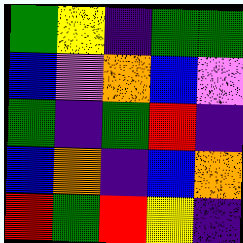[["green", "yellow", "indigo", "green", "green"], ["blue", "violet", "orange", "blue", "violet"], ["green", "indigo", "green", "red", "indigo"], ["blue", "orange", "indigo", "blue", "orange"], ["red", "green", "red", "yellow", "indigo"]]